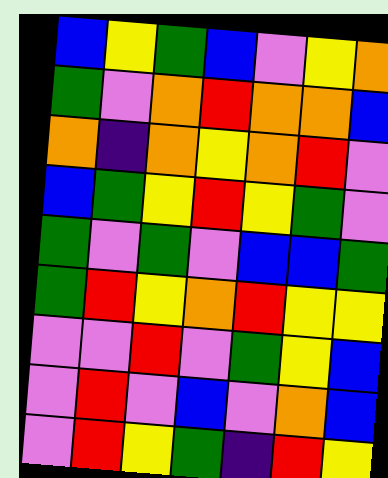[["blue", "yellow", "green", "blue", "violet", "yellow", "orange"], ["green", "violet", "orange", "red", "orange", "orange", "blue"], ["orange", "indigo", "orange", "yellow", "orange", "red", "violet"], ["blue", "green", "yellow", "red", "yellow", "green", "violet"], ["green", "violet", "green", "violet", "blue", "blue", "green"], ["green", "red", "yellow", "orange", "red", "yellow", "yellow"], ["violet", "violet", "red", "violet", "green", "yellow", "blue"], ["violet", "red", "violet", "blue", "violet", "orange", "blue"], ["violet", "red", "yellow", "green", "indigo", "red", "yellow"]]